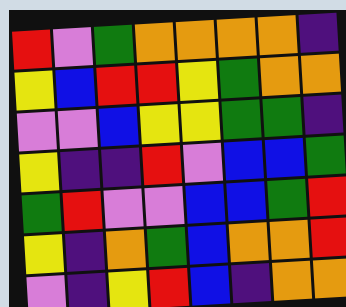[["red", "violet", "green", "orange", "orange", "orange", "orange", "indigo"], ["yellow", "blue", "red", "red", "yellow", "green", "orange", "orange"], ["violet", "violet", "blue", "yellow", "yellow", "green", "green", "indigo"], ["yellow", "indigo", "indigo", "red", "violet", "blue", "blue", "green"], ["green", "red", "violet", "violet", "blue", "blue", "green", "red"], ["yellow", "indigo", "orange", "green", "blue", "orange", "orange", "red"], ["violet", "indigo", "yellow", "red", "blue", "indigo", "orange", "orange"]]